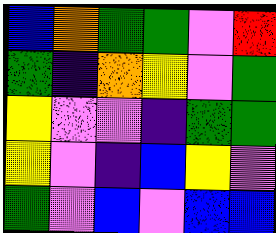[["blue", "orange", "green", "green", "violet", "red"], ["green", "indigo", "orange", "yellow", "violet", "green"], ["yellow", "violet", "violet", "indigo", "green", "green"], ["yellow", "violet", "indigo", "blue", "yellow", "violet"], ["green", "violet", "blue", "violet", "blue", "blue"]]